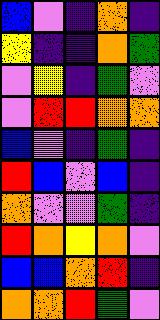[["blue", "violet", "indigo", "orange", "indigo"], ["yellow", "indigo", "indigo", "orange", "green"], ["violet", "yellow", "indigo", "green", "violet"], ["violet", "red", "red", "orange", "orange"], ["blue", "violet", "indigo", "green", "indigo"], ["red", "blue", "violet", "blue", "indigo"], ["orange", "violet", "violet", "green", "indigo"], ["red", "orange", "yellow", "orange", "violet"], ["blue", "blue", "orange", "red", "indigo"], ["orange", "orange", "red", "green", "violet"]]